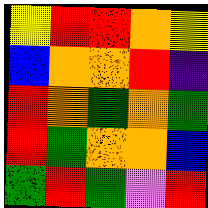[["yellow", "red", "red", "orange", "yellow"], ["blue", "orange", "orange", "red", "indigo"], ["red", "orange", "green", "orange", "green"], ["red", "green", "orange", "orange", "blue"], ["green", "red", "green", "violet", "red"]]